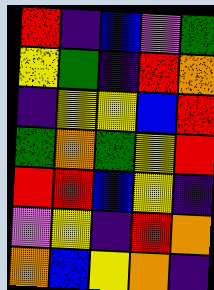[["red", "indigo", "blue", "violet", "green"], ["yellow", "green", "indigo", "red", "orange"], ["indigo", "yellow", "yellow", "blue", "red"], ["green", "orange", "green", "yellow", "red"], ["red", "red", "blue", "yellow", "indigo"], ["violet", "yellow", "indigo", "red", "orange"], ["orange", "blue", "yellow", "orange", "indigo"]]